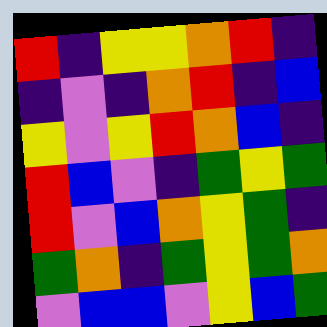[["red", "indigo", "yellow", "yellow", "orange", "red", "indigo"], ["indigo", "violet", "indigo", "orange", "red", "indigo", "blue"], ["yellow", "violet", "yellow", "red", "orange", "blue", "indigo"], ["red", "blue", "violet", "indigo", "green", "yellow", "green"], ["red", "violet", "blue", "orange", "yellow", "green", "indigo"], ["green", "orange", "indigo", "green", "yellow", "green", "orange"], ["violet", "blue", "blue", "violet", "yellow", "blue", "green"]]